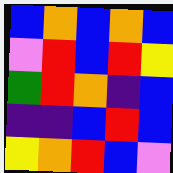[["blue", "orange", "blue", "orange", "blue"], ["violet", "red", "blue", "red", "yellow"], ["green", "red", "orange", "indigo", "blue"], ["indigo", "indigo", "blue", "red", "blue"], ["yellow", "orange", "red", "blue", "violet"]]